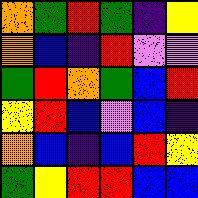[["orange", "green", "red", "green", "indigo", "yellow"], ["orange", "blue", "indigo", "red", "violet", "violet"], ["green", "red", "orange", "green", "blue", "red"], ["yellow", "red", "blue", "violet", "blue", "indigo"], ["orange", "blue", "indigo", "blue", "red", "yellow"], ["green", "yellow", "red", "red", "blue", "blue"]]